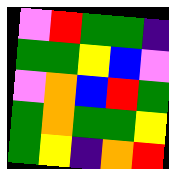[["violet", "red", "green", "green", "indigo"], ["green", "green", "yellow", "blue", "violet"], ["violet", "orange", "blue", "red", "green"], ["green", "orange", "green", "green", "yellow"], ["green", "yellow", "indigo", "orange", "red"]]